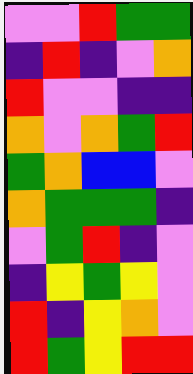[["violet", "violet", "red", "green", "green"], ["indigo", "red", "indigo", "violet", "orange"], ["red", "violet", "violet", "indigo", "indigo"], ["orange", "violet", "orange", "green", "red"], ["green", "orange", "blue", "blue", "violet"], ["orange", "green", "green", "green", "indigo"], ["violet", "green", "red", "indigo", "violet"], ["indigo", "yellow", "green", "yellow", "violet"], ["red", "indigo", "yellow", "orange", "violet"], ["red", "green", "yellow", "red", "red"]]